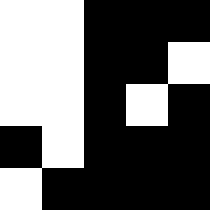[["white", "white", "black", "black", "black"], ["white", "white", "black", "black", "white"], ["white", "white", "black", "white", "black"], ["black", "white", "black", "black", "black"], ["white", "black", "black", "black", "black"]]